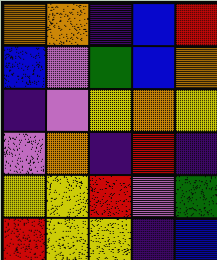[["orange", "orange", "indigo", "blue", "red"], ["blue", "violet", "green", "blue", "orange"], ["indigo", "violet", "yellow", "orange", "yellow"], ["violet", "orange", "indigo", "red", "indigo"], ["yellow", "yellow", "red", "violet", "green"], ["red", "yellow", "yellow", "indigo", "blue"]]